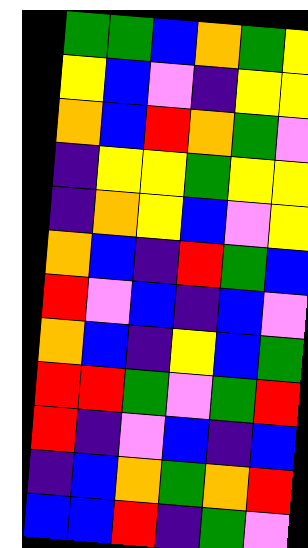[["green", "green", "blue", "orange", "green", "yellow"], ["yellow", "blue", "violet", "indigo", "yellow", "yellow"], ["orange", "blue", "red", "orange", "green", "violet"], ["indigo", "yellow", "yellow", "green", "yellow", "yellow"], ["indigo", "orange", "yellow", "blue", "violet", "yellow"], ["orange", "blue", "indigo", "red", "green", "blue"], ["red", "violet", "blue", "indigo", "blue", "violet"], ["orange", "blue", "indigo", "yellow", "blue", "green"], ["red", "red", "green", "violet", "green", "red"], ["red", "indigo", "violet", "blue", "indigo", "blue"], ["indigo", "blue", "orange", "green", "orange", "red"], ["blue", "blue", "red", "indigo", "green", "violet"]]